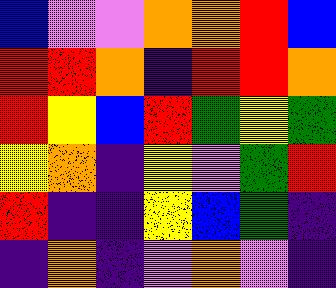[["blue", "violet", "violet", "orange", "orange", "red", "blue"], ["red", "red", "orange", "indigo", "red", "red", "orange"], ["red", "yellow", "blue", "red", "green", "yellow", "green"], ["yellow", "orange", "indigo", "yellow", "violet", "green", "red"], ["red", "indigo", "indigo", "yellow", "blue", "green", "indigo"], ["indigo", "orange", "indigo", "violet", "orange", "violet", "indigo"]]